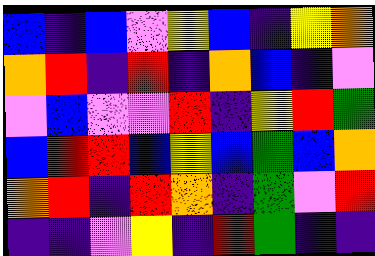[["blue", "indigo", "blue", "violet", "yellow", "blue", "indigo", "yellow", "orange"], ["orange", "red", "indigo", "red", "indigo", "orange", "blue", "indigo", "violet"], ["violet", "blue", "violet", "violet", "red", "indigo", "yellow", "red", "green"], ["blue", "red", "red", "blue", "yellow", "blue", "green", "blue", "orange"], ["orange", "red", "indigo", "red", "orange", "indigo", "green", "violet", "red"], ["indigo", "indigo", "violet", "yellow", "indigo", "red", "green", "indigo", "indigo"]]